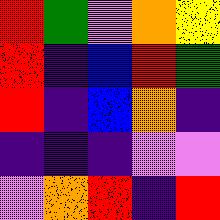[["red", "green", "violet", "orange", "yellow"], ["red", "indigo", "blue", "red", "green"], ["red", "indigo", "blue", "orange", "indigo"], ["indigo", "indigo", "indigo", "violet", "violet"], ["violet", "orange", "red", "indigo", "red"]]